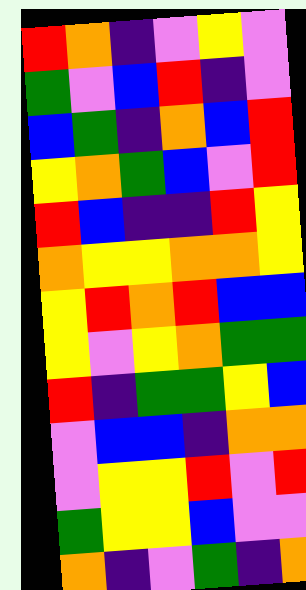[["red", "orange", "indigo", "violet", "yellow", "violet"], ["green", "violet", "blue", "red", "indigo", "violet"], ["blue", "green", "indigo", "orange", "blue", "red"], ["yellow", "orange", "green", "blue", "violet", "red"], ["red", "blue", "indigo", "indigo", "red", "yellow"], ["orange", "yellow", "yellow", "orange", "orange", "yellow"], ["yellow", "red", "orange", "red", "blue", "blue"], ["yellow", "violet", "yellow", "orange", "green", "green"], ["red", "indigo", "green", "green", "yellow", "blue"], ["violet", "blue", "blue", "indigo", "orange", "orange"], ["violet", "yellow", "yellow", "red", "violet", "red"], ["green", "yellow", "yellow", "blue", "violet", "violet"], ["orange", "indigo", "violet", "green", "indigo", "orange"]]